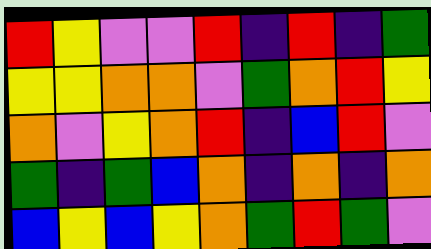[["red", "yellow", "violet", "violet", "red", "indigo", "red", "indigo", "green"], ["yellow", "yellow", "orange", "orange", "violet", "green", "orange", "red", "yellow"], ["orange", "violet", "yellow", "orange", "red", "indigo", "blue", "red", "violet"], ["green", "indigo", "green", "blue", "orange", "indigo", "orange", "indigo", "orange"], ["blue", "yellow", "blue", "yellow", "orange", "green", "red", "green", "violet"]]